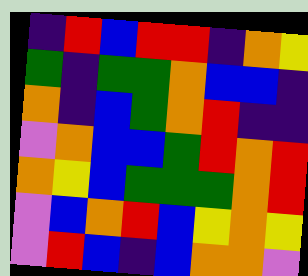[["indigo", "red", "blue", "red", "red", "indigo", "orange", "yellow"], ["green", "indigo", "green", "green", "orange", "blue", "blue", "indigo"], ["orange", "indigo", "blue", "green", "orange", "red", "indigo", "indigo"], ["violet", "orange", "blue", "blue", "green", "red", "orange", "red"], ["orange", "yellow", "blue", "green", "green", "green", "orange", "red"], ["violet", "blue", "orange", "red", "blue", "yellow", "orange", "yellow"], ["violet", "red", "blue", "indigo", "blue", "orange", "orange", "violet"]]